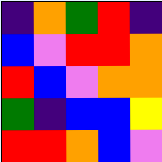[["indigo", "orange", "green", "red", "indigo"], ["blue", "violet", "red", "red", "orange"], ["red", "blue", "violet", "orange", "orange"], ["green", "indigo", "blue", "blue", "yellow"], ["red", "red", "orange", "blue", "violet"]]